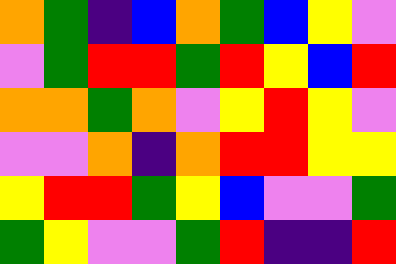[["orange", "green", "indigo", "blue", "orange", "green", "blue", "yellow", "violet"], ["violet", "green", "red", "red", "green", "red", "yellow", "blue", "red"], ["orange", "orange", "green", "orange", "violet", "yellow", "red", "yellow", "violet"], ["violet", "violet", "orange", "indigo", "orange", "red", "red", "yellow", "yellow"], ["yellow", "red", "red", "green", "yellow", "blue", "violet", "violet", "green"], ["green", "yellow", "violet", "violet", "green", "red", "indigo", "indigo", "red"]]